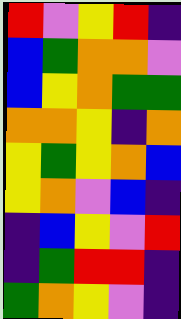[["red", "violet", "yellow", "red", "indigo"], ["blue", "green", "orange", "orange", "violet"], ["blue", "yellow", "orange", "green", "green"], ["orange", "orange", "yellow", "indigo", "orange"], ["yellow", "green", "yellow", "orange", "blue"], ["yellow", "orange", "violet", "blue", "indigo"], ["indigo", "blue", "yellow", "violet", "red"], ["indigo", "green", "red", "red", "indigo"], ["green", "orange", "yellow", "violet", "indigo"]]